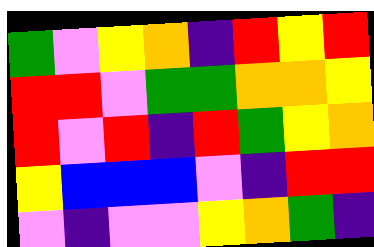[["green", "violet", "yellow", "orange", "indigo", "red", "yellow", "red"], ["red", "red", "violet", "green", "green", "orange", "orange", "yellow"], ["red", "violet", "red", "indigo", "red", "green", "yellow", "orange"], ["yellow", "blue", "blue", "blue", "violet", "indigo", "red", "red"], ["violet", "indigo", "violet", "violet", "yellow", "orange", "green", "indigo"]]